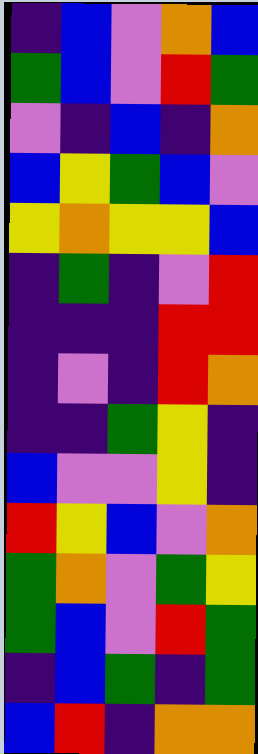[["indigo", "blue", "violet", "orange", "blue"], ["green", "blue", "violet", "red", "green"], ["violet", "indigo", "blue", "indigo", "orange"], ["blue", "yellow", "green", "blue", "violet"], ["yellow", "orange", "yellow", "yellow", "blue"], ["indigo", "green", "indigo", "violet", "red"], ["indigo", "indigo", "indigo", "red", "red"], ["indigo", "violet", "indigo", "red", "orange"], ["indigo", "indigo", "green", "yellow", "indigo"], ["blue", "violet", "violet", "yellow", "indigo"], ["red", "yellow", "blue", "violet", "orange"], ["green", "orange", "violet", "green", "yellow"], ["green", "blue", "violet", "red", "green"], ["indigo", "blue", "green", "indigo", "green"], ["blue", "red", "indigo", "orange", "orange"]]